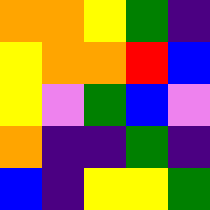[["orange", "orange", "yellow", "green", "indigo"], ["yellow", "orange", "orange", "red", "blue"], ["yellow", "violet", "green", "blue", "violet"], ["orange", "indigo", "indigo", "green", "indigo"], ["blue", "indigo", "yellow", "yellow", "green"]]